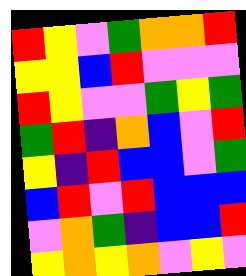[["red", "yellow", "violet", "green", "orange", "orange", "red"], ["yellow", "yellow", "blue", "red", "violet", "violet", "violet"], ["red", "yellow", "violet", "violet", "green", "yellow", "green"], ["green", "red", "indigo", "orange", "blue", "violet", "red"], ["yellow", "indigo", "red", "blue", "blue", "violet", "green"], ["blue", "red", "violet", "red", "blue", "blue", "blue"], ["violet", "orange", "green", "indigo", "blue", "blue", "red"], ["yellow", "orange", "yellow", "orange", "violet", "yellow", "violet"]]